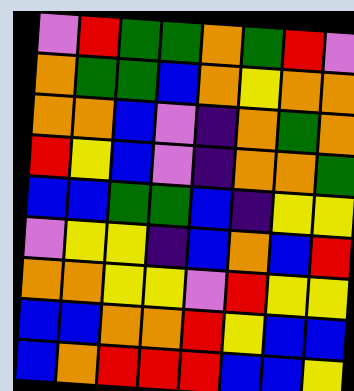[["violet", "red", "green", "green", "orange", "green", "red", "violet"], ["orange", "green", "green", "blue", "orange", "yellow", "orange", "orange"], ["orange", "orange", "blue", "violet", "indigo", "orange", "green", "orange"], ["red", "yellow", "blue", "violet", "indigo", "orange", "orange", "green"], ["blue", "blue", "green", "green", "blue", "indigo", "yellow", "yellow"], ["violet", "yellow", "yellow", "indigo", "blue", "orange", "blue", "red"], ["orange", "orange", "yellow", "yellow", "violet", "red", "yellow", "yellow"], ["blue", "blue", "orange", "orange", "red", "yellow", "blue", "blue"], ["blue", "orange", "red", "red", "red", "blue", "blue", "yellow"]]